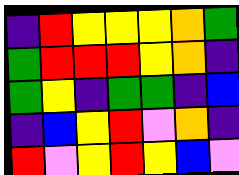[["indigo", "red", "yellow", "yellow", "yellow", "orange", "green"], ["green", "red", "red", "red", "yellow", "orange", "indigo"], ["green", "yellow", "indigo", "green", "green", "indigo", "blue"], ["indigo", "blue", "yellow", "red", "violet", "orange", "indigo"], ["red", "violet", "yellow", "red", "yellow", "blue", "violet"]]